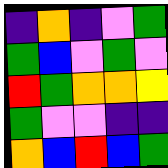[["indigo", "orange", "indigo", "violet", "green"], ["green", "blue", "violet", "green", "violet"], ["red", "green", "orange", "orange", "yellow"], ["green", "violet", "violet", "indigo", "indigo"], ["orange", "blue", "red", "blue", "green"]]